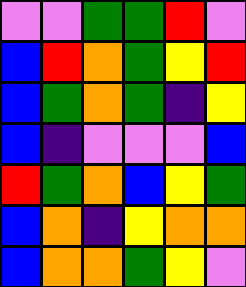[["violet", "violet", "green", "green", "red", "violet"], ["blue", "red", "orange", "green", "yellow", "red"], ["blue", "green", "orange", "green", "indigo", "yellow"], ["blue", "indigo", "violet", "violet", "violet", "blue"], ["red", "green", "orange", "blue", "yellow", "green"], ["blue", "orange", "indigo", "yellow", "orange", "orange"], ["blue", "orange", "orange", "green", "yellow", "violet"]]